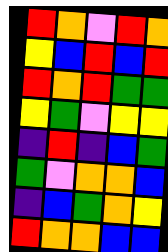[["red", "orange", "violet", "red", "orange"], ["yellow", "blue", "red", "blue", "red"], ["red", "orange", "red", "green", "green"], ["yellow", "green", "violet", "yellow", "yellow"], ["indigo", "red", "indigo", "blue", "green"], ["green", "violet", "orange", "orange", "blue"], ["indigo", "blue", "green", "orange", "yellow"], ["red", "orange", "orange", "blue", "blue"]]